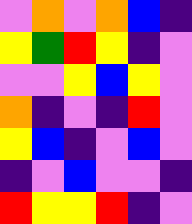[["violet", "orange", "violet", "orange", "blue", "indigo"], ["yellow", "green", "red", "yellow", "indigo", "violet"], ["violet", "violet", "yellow", "blue", "yellow", "violet"], ["orange", "indigo", "violet", "indigo", "red", "violet"], ["yellow", "blue", "indigo", "violet", "blue", "violet"], ["indigo", "violet", "blue", "violet", "violet", "indigo"], ["red", "yellow", "yellow", "red", "indigo", "violet"]]